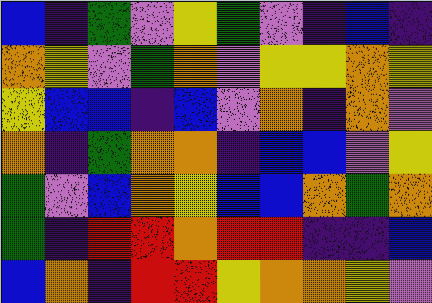[["blue", "indigo", "green", "violet", "yellow", "green", "violet", "indigo", "blue", "indigo"], ["orange", "yellow", "violet", "green", "orange", "violet", "yellow", "yellow", "orange", "yellow"], ["yellow", "blue", "blue", "indigo", "blue", "violet", "orange", "indigo", "orange", "violet"], ["orange", "indigo", "green", "orange", "orange", "indigo", "blue", "blue", "violet", "yellow"], ["green", "violet", "blue", "orange", "yellow", "blue", "blue", "orange", "green", "orange"], ["green", "indigo", "red", "red", "orange", "red", "red", "indigo", "indigo", "blue"], ["blue", "orange", "indigo", "red", "red", "yellow", "orange", "orange", "yellow", "violet"]]